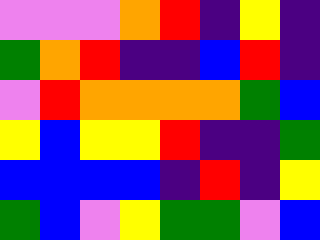[["violet", "violet", "violet", "orange", "red", "indigo", "yellow", "indigo"], ["green", "orange", "red", "indigo", "indigo", "blue", "red", "indigo"], ["violet", "red", "orange", "orange", "orange", "orange", "green", "blue"], ["yellow", "blue", "yellow", "yellow", "red", "indigo", "indigo", "green"], ["blue", "blue", "blue", "blue", "indigo", "red", "indigo", "yellow"], ["green", "blue", "violet", "yellow", "green", "green", "violet", "blue"]]